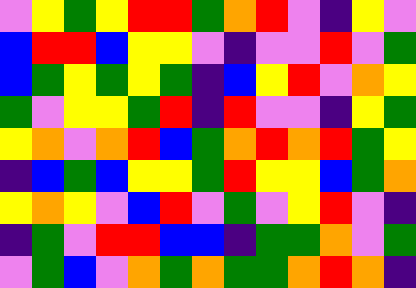[["violet", "yellow", "green", "yellow", "red", "red", "green", "orange", "red", "violet", "indigo", "yellow", "violet"], ["blue", "red", "red", "blue", "yellow", "yellow", "violet", "indigo", "violet", "violet", "red", "violet", "green"], ["blue", "green", "yellow", "green", "yellow", "green", "indigo", "blue", "yellow", "red", "violet", "orange", "yellow"], ["green", "violet", "yellow", "yellow", "green", "red", "indigo", "red", "violet", "violet", "indigo", "yellow", "green"], ["yellow", "orange", "violet", "orange", "red", "blue", "green", "orange", "red", "orange", "red", "green", "yellow"], ["indigo", "blue", "green", "blue", "yellow", "yellow", "green", "red", "yellow", "yellow", "blue", "green", "orange"], ["yellow", "orange", "yellow", "violet", "blue", "red", "violet", "green", "violet", "yellow", "red", "violet", "indigo"], ["indigo", "green", "violet", "red", "red", "blue", "blue", "indigo", "green", "green", "orange", "violet", "green"], ["violet", "green", "blue", "violet", "orange", "green", "orange", "green", "green", "orange", "red", "orange", "indigo"]]